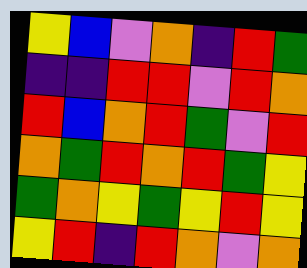[["yellow", "blue", "violet", "orange", "indigo", "red", "green"], ["indigo", "indigo", "red", "red", "violet", "red", "orange"], ["red", "blue", "orange", "red", "green", "violet", "red"], ["orange", "green", "red", "orange", "red", "green", "yellow"], ["green", "orange", "yellow", "green", "yellow", "red", "yellow"], ["yellow", "red", "indigo", "red", "orange", "violet", "orange"]]